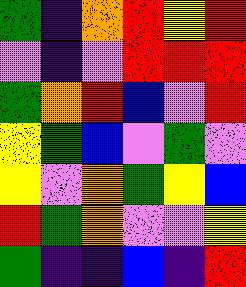[["green", "indigo", "orange", "red", "yellow", "red"], ["violet", "indigo", "violet", "red", "red", "red"], ["green", "orange", "red", "blue", "violet", "red"], ["yellow", "green", "blue", "violet", "green", "violet"], ["yellow", "violet", "orange", "green", "yellow", "blue"], ["red", "green", "orange", "violet", "violet", "yellow"], ["green", "indigo", "indigo", "blue", "indigo", "red"]]